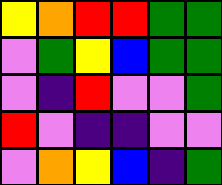[["yellow", "orange", "red", "red", "green", "green"], ["violet", "green", "yellow", "blue", "green", "green"], ["violet", "indigo", "red", "violet", "violet", "green"], ["red", "violet", "indigo", "indigo", "violet", "violet"], ["violet", "orange", "yellow", "blue", "indigo", "green"]]